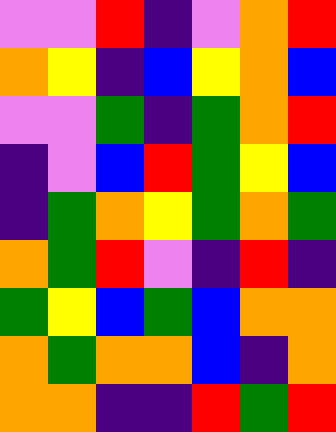[["violet", "violet", "red", "indigo", "violet", "orange", "red"], ["orange", "yellow", "indigo", "blue", "yellow", "orange", "blue"], ["violet", "violet", "green", "indigo", "green", "orange", "red"], ["indigo", "violet", "blue", "red", "green", "yellow", "blue"], ["indigo", "green", "orange", "yellow", "green", "orange", "green"], ["orange", "green", "red", "violet", "indigo", "red", "indigo"], ["green", "yellow", "blue", "green", "blue", "orange", "orange"], ["orange", "green", "orange", "orange", "blue", "indigo", "orange"], ["orange", "orange", "indigo", "indigo", "red", "green", "red"]]